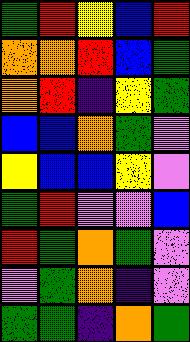[["green", "red", "yellow", "blue", "red"], ["orange", "orange", "red", "blue", "green"], ["orange", "red", "indigo", "yellow", "green"], ["blue", "blue", "orange", "green", "violet"], ["yellow", "blue", "blue", "yellow", "violet"], ["green", "red", "violet", "violet", "blue"], ["red", "green", "orange", "green", "violet"], ["violet", "green", "orange", "indigo", "violet"], ["green", "green", "indigo", "orange", "green"]]